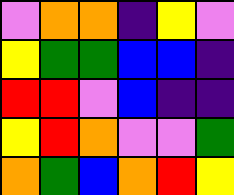[["violet", "orange", "orange", "indigo", "yellow", "violet"], ["yellow", "green", "green", "blue", "blue", "indigo"], ["red", "red", "violet", "blue", "indigo", "indigo"], ["yellow", "red", "orange", "violet", "violet", "green"], ["orange", "green", "blue", "orange", "red", "yellow"]]